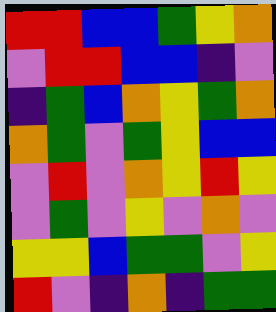[["red", "red", "blue", "blue", "green", "yellow", "orange"], ["violet", "red", "red", "blue", "blue", "indigo", "violet"], ["indigo", "green", "blue", "orange", "yellow", "green", "orange"], ["orange", "green", "violet", "green", "yellow", "blue", "blue"], ["violet", "red", "violet", "orange", "yellow", "red", "yellow"], ["violet", "green", "violet", "yellow", "violet", "orange", "violet"], ["yellow", "yellow", "blue", "green", "green", "violet", "yellow"], ["red", "violet", "indigo", "orange", "indigo", "green", "green"]]